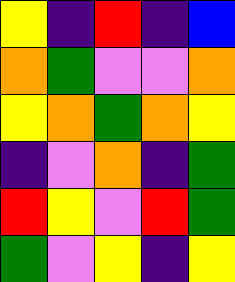[["yellow", "indigo", "red", "indigo", "blue"], ["orange", "green", "violet", "violet", "orange"], ["yellow", "orange", "green", "orange", "yellow"], ["indigo", "violet", "orange", "indigo", "green"], ["red", "yellow", "violet", "red", "green"], ["green", "violet", "yellow", "indigo", "yellow"]]